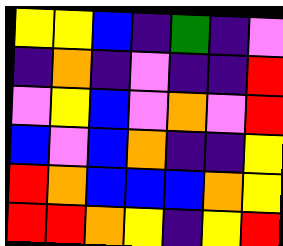[["yellow", "yellow", "blue", "indigo", "green", "indigo", "violet"], ["indigo", "orange", "indigo", "violet", "indigo", "indigo", "red"], ["violet", "yellow", "blue", "violet", "orange", "violet", "red"], ["blue", "violet", "blue", "orange", "indigo", "indigo", "yellow"], ["red", "orange", "blue", "blue", "blue", "orange", "yellow"], ["red", "red", "orange", "yellow", "indigo", "yellow", "red"]]